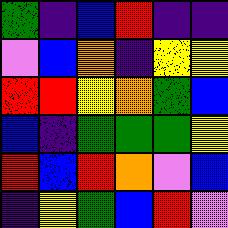[["green", "indigo", "blue", "red", "indigo", "indigo"], ["violet", "blue", "orange", "indigo", "yellow", "yellow"], ["red", "red", "yellow", "orange", "green", "blue"], ["blue", "indigo", "green", "green", "green", "yellow"], ["red", "blue", "red", "orange", "violet", "blue"], ["indigo", "yellow", "green", "blue", "red", "violet"]]